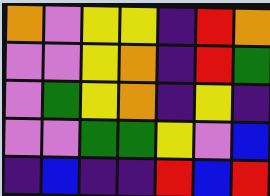[["orange", "violet", "yellow", "yellow", "indigo", "red", "orange"], ["violet", "violet", "yellow", "orange", "indigo", "red", "green"], ["violet", "green", "yellow", "orange", "indigo", "yellow", "indigo"], ["violet", "violet", "green", "green", "yellow", "violet", "blue"], ["indigo", "blue", "indigo", "indigo", "red", "blue", "red"]]